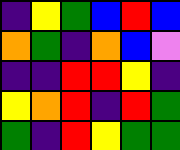[["indigo", "yellow", "green", "blue", "red", "blue"], ["orange", "green", "indigo", "orange", "blue", "violet"], ["indigo", "indigo", "red", "red", "yellow", "indigo"], ["yellow", "orange", "red", "indigo", "red", "green"], ["green", "indigo", "red", "yellow", "green", "green"]]